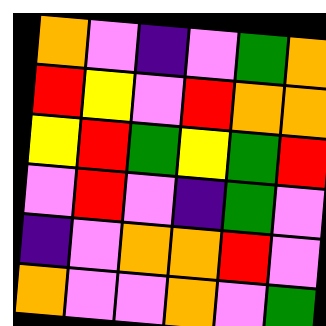[["orange", "violet", "indigo", "violet", "green", "orange"], ["red", "yellow", "violet", "red", "orange", "orange"], ["yellow", "red", "green", "yellow", "green", "red"], ["violet", "red", "violet", "indigo", "green", "violet"], ["indigo", "violet", "orange", "orange", "red", "violet"], ["orange", "violet", "violet", "orange", "violet", "green"]]